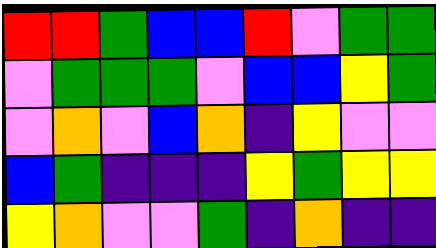[["red", "red", "green", "blue", "blue", "red", "violet", "green", "green"], ["violet", "green", "green", "green", "violet", "blue", "blue", "yellow", "green"], ["violet", "orange", "violet", "blue", "orange", "indigo", "yellow", "violet", "violet"], ["blue", "green", "indigo", "indigo", "indigo", "yellow", "green", "yellow", "yellow"], ["yellow", "orange", "violet", "violet", "green", "indigo", "orange", "indigo", "indigo"]]